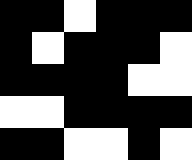[["black", "black", "white", "black", "black", "black"], ["black", "white", "black", "black", "black", "white"], ["black", "black", "black", "black", "white", "white"], ["white", "white", "black", "black", "black", "black"], ["black", "black", "white", "white", "black", "white"]]